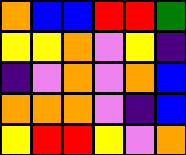[["orange", "blue", "blue", "red", "red", "green"], ["yellow", "yellow", "orange", "violet", "yellow", "indigo"], ["indigo", "violet", "orange", "violet", "orange", "blue"], ["orange", "orange", "orange", "violet", "indigo", "blue"], ["yellow", "red", "red", "yellow", "violet", "orange"]]